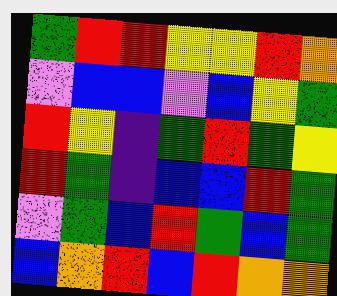[["green", "red", "red", "yellow", "yellow", "red", "orange"], ["violet", "blue", "blue", "violet", "blue", "yellow", "green"], ["red", "yellow", "indigo", "green", "red", "green", "yellow"], ["red", "green", "indigo", "blue", "blue", "red", "green"], ["violet", "green", "blue", "red", "green", "blue", "green"], ["blue", "orange", "red", "blue", "red", "orange", "orange"]]